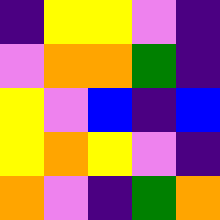[["indigo", "yellow", "yellow", "violet", "indigo"], ["violet", "orange", "orange", "green", "indigo"], ["yellow", "violet", "blue", "indigo", "blue"], ["yellow", "orange", "yellow", "violet", "indigo"], ["orange", "violet", "indigo", "green", "orange"]]